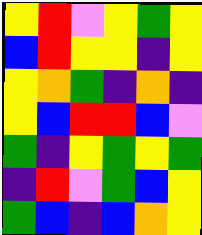[["yellow", "red", "violet", "yellow", "green", "yellow"], ["blue", "red", "yellow", "yellow", "indigo", "yellow"], ["yellow", "orange", "green", "indigo", "orange", "indigo"], ["yellow", "blue", "red", "red", "blue", "violet"], ["green", "indigo", "yellow", "green", "yellow", "green"], ["indigo", "red", "violet", "green", "blue", "yellow"], ["green", "blue", "indigo", "blue", "orange", "yellow"]]